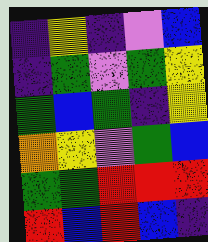[["indigo", "yellow", "indigo", "violet", "blue"], ["indigo", "green", "violet", "green", "yellow"], ["green", "blue", "green", "indigo", "yellow"], ["orange", "yellow", "violet", "green", "blue"], ["green", "green", "red", "red", "red"], ["red", "blue", "red", "blue", "indigo"]]